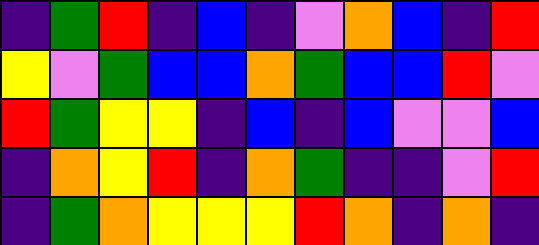[["indigo", "green", "red", "indigo", "blue", "indigo", "violet", "orange", "blue", "indigo", "red"], ["yellow", "violet", "green", "blue", "blue", "orange", "green", "blue", "blue", "red", "violet"], ["red", "green", "yellow", "yellow", "indigo", "blue", "indigo", "blue", "violet", "violet", "blue"], ["indigo", "orange", "yellow", "red", "indigo", "orange", "green", "indigo", "indigo", "violet", "red"], ["indigo", "green", "orange", "yellow", "yellow", "yellow", "red", "orange", "indigo", "orange", "indigo"]]